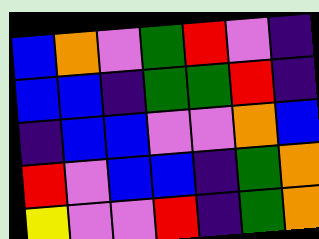[["blue", "orange", "violet", "green", "red", "violet", "indigo"], ["blue", "blue", "indigo", "green", "green", "red", "indigo"], ["indigo", "blue", "blue", "violet", "violet", "orange", "blue"], ["red", "violet", "blue", "blue", "indigo", "green", "orange"], ["yellow", "violet", "violet", "red", "indigo", "green", "orange"]]